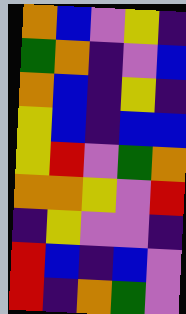[["orange", "blue", "violet", "yellow", "indigo"], ["green", "orange", "indigo", "violet", "blue"], ["orange", "blue", "indigo", "yellow", "indigo"], ["yellow", "blue", "indigo", "blue", "blue"], ["yellow", "red", "violet", "green", "orange"], ["orange", "orange", "yellow", "violet", "red"], ["indigo", "yellow", "violet", "violet", "indigo"], ["red", "blue", "indigo", "blue", "violet"], ["red", "indigo", "orange", "green", "violet"]]